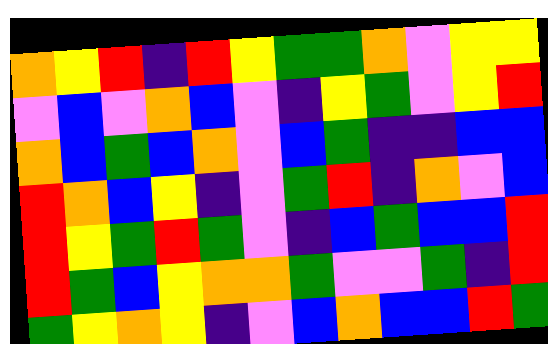[["orange", "yellow", "red", "indigo", "red", "yellow", "green", "green", "orange", "violet", "yellow", "yellow"], ["violet", "blue", "violet", "orange", "blue", "violet", "indigo", "yellow", "green", "violet", "yellow", "red"], ["orange", "blue", "green", "blue", "orange", "violet", "blue", "green", "indigo", "indigo", "blue", "blue"], ["red", "orange", "blue", "yellow", "indigo", "violet", "green", "red", "indigo", "orange", "violet", "blue"], ["red", "yellow", "green", "red", "green", "violet", "indigo", "blue", "green", "blue", "blue", "red"], ["red", "green", "blue", "yellow", "orange", "orange", "green", "violet", "violet", "green", "indigo", "red"], ["green", "yellow", "orange", "yellow", "indigo", "violet", "blue", "orange", "blue", "blue", "red", "green"]]